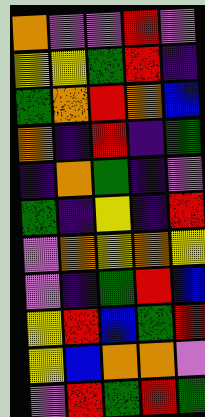[["orange", "violet", "violet", "red", "violet"], ["yellow", "yellow", "green", "red", "indigo"], ["green", "orange", "red", "orange", "blue"], ["orange", "indigo", "red", "indigo", "green"], ["indigo", "orange", "green", "indigo", "violet"], ["green", "indigo", "yellow", "indigo", "red"], ["violet", "orange", "yellow", "orange", "yellow"], ["violet", "indigo", "green", "red", "blue"], ["yellow", "red", "blue", "green", "red"], ["yellow", "blue", "orange", "orange", "violet"], ["violet", "red", "green", "red", "green"]]